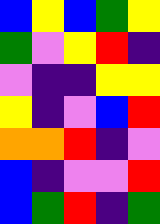[["blue", "yellow", "blue", "green", "yellow"], ["green", "violet", "yellow", "red", "indigo"], ["violet", "indigo", "indigo", "yellow", "yellow"], ["yellow", "indigo", "violet", "blue", "red"], ["orange", "orange", "red", "indigo", "violet"], ["blue", "indigo", "violet", "violet", "red"], ["blue", "green", "red", "indigo", "green"]]